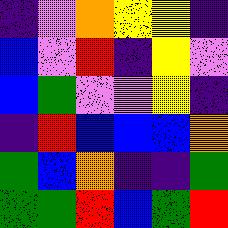[["indigo", "violet", "orange", "yellow", "yellow", "indigo"], ["blue", "violet", "red", "indigo", "yellow", "violet"], ["blue", "green", "violet", "violet", "yellow", "indigo"], ["indigo", "red", "blue", "blue", "blue", "orange"], ["green", "blue", "orange", "indigo", "indigo", "green"], ["green", "green", "red", "blue", "green", "red"]]